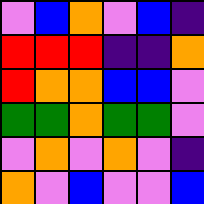[["violet", "blue", "orange", "violet", "blue", "indigo"], ["red", "red", "red", "indigo", "indigo", "orange"], ["red", "orange", "orange", "blue", "blue", "violet"], ["green", "green", "orange", "green", "green", "violet"], ["violet", "orange", "violet", "orange", "violet", "indigo"], ["orange", "violet", "blue", "violet", "violet", "blue"]]